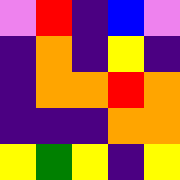[["violet", "red", "indigo", "blue", "violet"], ["indigo", "orange", "indigo", "yellow", "indigo"], ["indigo", "orange", "orange", "red", "orange"], ["indigo", "indigo", "indigo", "orange", "orange"], ["yellow", "green", "yellow", "indigo", "yellow"]]